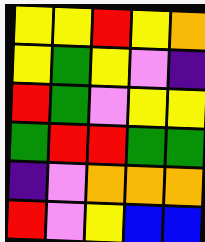[["yellow", "yellow", "red", "yellow", "orange"], ["yellow", "green", "yellow", "violet", "indigo"], ["red", "green", "violet", "yellow", "yellow"], ["green", "red", "red", "green", "green"], ["indigo", "violet", "orange", "orange", "orange"], ["red", "violet", "yellow", "blue", "blue"]]